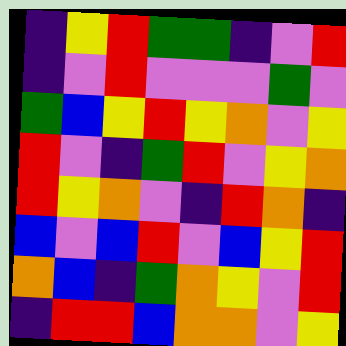[["indigo", "yellow", "red", "green", "green", "indigo", "violet", "red"], ["indigo", "violet", "red", "violet", "violet", "violet", "green", "violet"], ["green", "blue", "yellow", "red", "yellow", "orange", "violet", "yellow"], ["red", "violet", "indigo", "green", "red", "violet", "yellow", "orange"], ["red", "yellow", "orange", "violet", "indigo", "red", "orange", "indigo"], ["blue", "violet", "blue", "red", "violet", "blue", "yellow", "red"], ["orange", "blue", "indigo", "green", "orange", "yellow", "violet", "red"], ["indigo", "red", "red", "blue", "orange", "orange", "violet", "yellow"]]